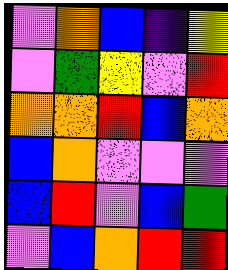[["violet", "orange", "blue", "indigo", "yellow"], ["violet", "green", "yellow", "violet", "red"], ["orange", "orange", "red", "blue", "orange"], ["blue", "orange", "violet", "violet", "violet"], ["blue", "red", "violet", "blue", "green"], ["violet", "blue", "orange", "red", "red"]]